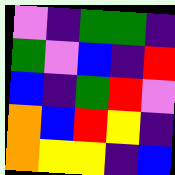[["violet", "indigo", "green", "green", "indigo"], ["green", "violet", "blue", "indigo", "red"], ["blue", "indigo", "green", "red", "violet"], ["orange", "blue", "red", "yellow", "indigo"], ["orange", "yellow", "yellow", "indigo", "blue"]]